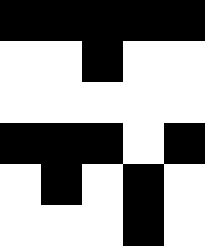[["black", "black", "black", "black", "black"], ["white", "white", "black", "white", "white"], ["white", "white", "white", "white", "white"], ["black", "black", "black", "white", "black"], ["white", "black", "white", "black", "white"], ["white", "white", "white", "black", "white"]]